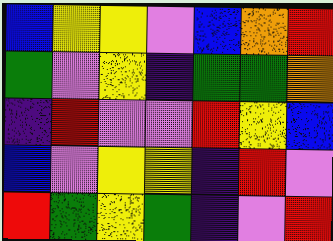[["blue", "yellow", "yellow", "violet", "blue", "orange", "red"], ["green", "violet", "yellow", "indigo", "green", "green", "orange"], ["indigo", "red", "violet", "violet", "red", "yellow", "blue"], ["blue", "violet", "yellow", "yellow", "indigo", "red", "violet"], ["red", "green", "yellow", "green", "indigo", "violet", "red"]]